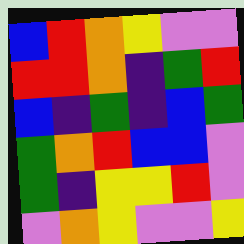[["blue", "red", "orange", "yellow", "violet", "violet"], ["red", "red", "orange", "indigo", "green", "red"], ["blue", "indigo", "green", "indigo", "blue", "green"], ["green", "orange", "red", "blue", "blue", "violet"], ["green", "indigo", "yellow", "yellow", "red", "violet"], ["violet", "orange", "yellow", "violet", "violet", "yellow"]]